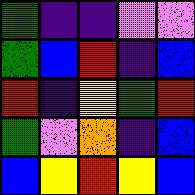[["green", "indigo", "indigo", "violet", "violet"], ["green", "blue", "red", "indigo", "blue"], ["red", "indigo", "yellow", "green", "red"], ["green", "violet", "orange", "indigo", "blue"], ["blue", "yellow", "red", "yellow", "blue"]]